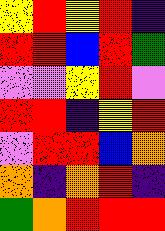[["yellow", "red", "yellow", "red", "indigo"], ["red", "red", "blue", "red", "green"], ["violet", "violet", "yellow", "red", "violet"], ["red", "red", "indigo", "yellow", "red"], ["violet", "red", "red", "blue", "orange"], ["orange", "indigo", "orange", "red", "indigo"], ["green", "orange", "red", "red", "red"]]